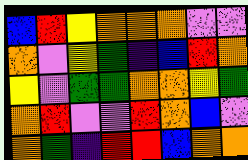[["blue", "red", "yellow", "orange", "orange", "orange", "violet", "violet"], ["orange", "violet", "yellow", "green", "indigo", "blue", "red", "orange"], ["yellow", "violet", "green", "green", "orange", "orange", "yellow", "green"], ["orange", "red", "violet", "violet", "red", "orange", "blue", "violet"], ["orange", "green", "indigo", "red", "red", "blue", "orange", "orange"]]